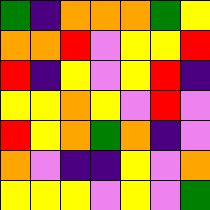[["green", "indigo", "orange", "orange", "orange", "green", "yellow"], ["orange", "orange", "red", "violet", "yellow", "yellow", "red"], ["red", "indigo", "yellow", "violet", "yellow", "red", "indigo"], ["yellow", "yellow", "orange", "yellow", "violet", "red", "violet"], ["red", "yellow", "orange", "green", "orange", "indigo", "violet"], ["orange", "violet", "indigo", "indigo", "yellow", "violet", "orange"], ["yellow", "yellow", "yellow", "violet", "yellow", "violet", "green"]]